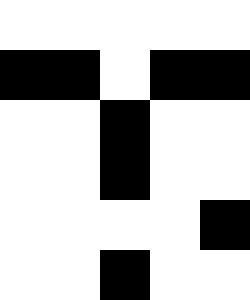[["white", "white", "white", "white", "white"], ["black", "black", "white", "black", "black"], ["white", "white", "black", "white", "white"], ["white", "white", "black", "white", "white"], ["white", "white", "white", "white", "black"], ["white", "white", "black", "white", "white"]]